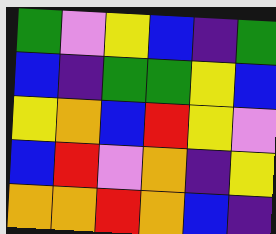[["green", "violet", "yellow", "blue", "indigo", "green"], ["blue", "indigo", "green", "green", "yellow", "blue"], ["yellow", "orange", "blue", "red", "yellow", "violet"], ["blue", "red", "violet", "orange", "indigo", "yellow"], ["orange", "orange", "red", "orange", "blue", "indigo"]]